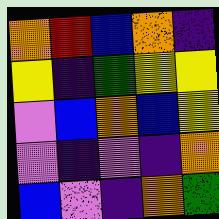[["orange", "red", "blue", "orange", "indigo"], ["yellow", "indigo", "green", "yellow", "yellow"], ["violet", "blue", "orange", "blue", "yellow"], ["violet", "indigo", "violet", "indigo", "orange"], ["blue", "violet", "indigo", "orange", "green"]]